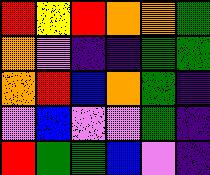[["red", "yellow", "red", "orange", "orange", "green"], ["orange", "violet", "indigo", "indigo", "green", "green"], ["orange", "red", "blue", "orange", "green", "indigo"], ["violet", "blue", "violet", "violet", "green", "indigo"], ["red", "green", "green", "blue", "violet", "indigo"]]